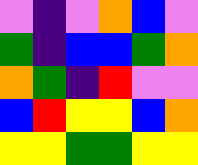[["violet", "indigo", "violet", "orange", "blue", "violet"], ["green", "indigo", "blue", "blue", "green", "orange"], ["orange", "green", "indigo", "red", "violet", "violet"], ["blue", "red", "yellow", "yellow", "blue", "orange"], ["yellow", "yellow", "green", "green", "yellow", "yellow"]]